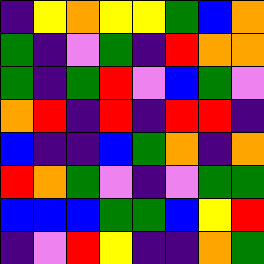[["indigo", "yellow", "orange", "yellow", "yellow", "green", "blue", "orange"], ["green", "indigo", "violet", "green", "indigo", "red", "orange", "orange"], ["green", "indigo", "green", "red", "violet", "blue", "green", "violet"], ["orange", "red", "indigo", "red", "indigo", "red", "red", "indigo"], ["blue", "indigo", "indigo", "blue", "green", "orange", "indigo", "orange"], ["red", "orange", "green", "violet", "indigo", "violet", "green", "green"], ["blue", "blue", "blue", "green", "green", "blue", "yellow", "red"], ["indigo", "violet", "red", "yellow", "indigo", "indigo", "orange", "green"]]